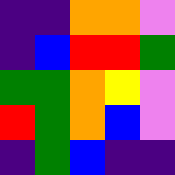[["indigo", "indigo", "orange", "orange", "violet"], ["indigo", "blue", "red", "red", "green"], ["green", "green", "orange", "yellow", "violet"], ["red", "green", "orange", "blue", "violet"], ["indigo", "green", "blue", "indigo", "indigo"]]